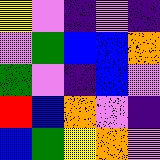[["yellow", "violet", "indigo", "violet", "indigo"], ["violet", "green", "blue", "blue", "orange"], ["green", "violet", "indigo", "blue", "violet"], ["red", "blue", "orange", "violet", "indigo"], ["blue", "green", "yellow", "orange", "violet"]]